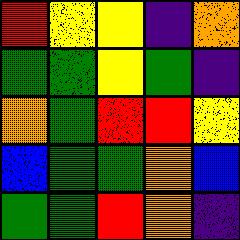[["red", "yellow", "yellow", "indigo", "orange"], ["green", "green", "yellow", "green", "indigo"], ["orange", "green", "red", "red", "yellow"], ["blue", "green", "green", "orange", "blue"], ["green", "green", "red", "orange", "indigo"]]